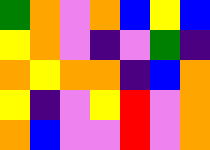[["green", "orange", "violet", "orange", "blue", "yellow", "blue"], ["yellow", "orange", "violet", "indigo", "violet", "green", "indigo"], ["orange", "yellow", "orange", "orange", "indigo", "blue", "orange"], ["yellow", "indigo", "violet", "yellow", "red", "violet", "orange"], ["orange", "blue", "violet", "violet", "red", "violet", "orange"]]